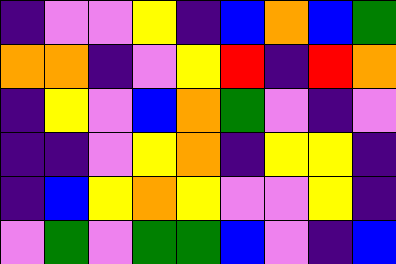[["indigo", "violet", "violet", "yellow", "indigo", "blue", "orange", "blue", "green"], ["orange", "orange", "indigo", "violet", "yellow", "red", "indigo", "red", "orange"], ["indigo", "yellow", "violet", "blue", "orange", "green", "violet", "indigo", "violet"], ["indigo", "indigo", "violet", "yellow", "orange", "indigo", "yellow", "yellow", "indigo"], ["indigo", "blue", "yellow", "orange", "yellow", "violet", "violet", "yellow", "indigo"], ["violet", "green", "violet", "green", "green", "blue", "violet", "indigo", "blue"]]